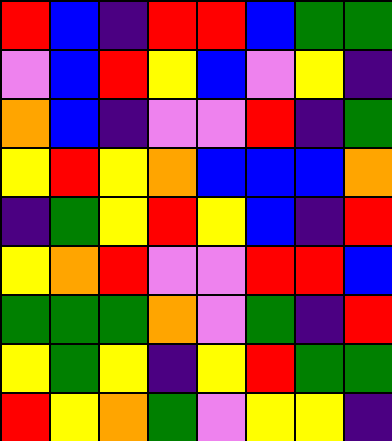[["red", "blue", "indigo", "red", "red", "blue", "green", "green"], ["violet", "blue", "red", "yellow", "blue", "violet", "yellow", "indigo"], ["orange", "blue", "indigo", "violet", "violet", "red", "indigo", "green"], ["yellow", "red", "yellow", "orange", "blue", "blue", "blue", "orange"], ["indigo", "green", "yellow", "red", "yellow", "blue", "indigo", "red"], ["yellow", "orange", "red", "violet", "violet", "red", "red", "blue"], ["green", "green", "green", "orange", "violet", "green", "indigo", "red"], ["yellow", "green", "yellow", "indigo", "yellow", "red", "green", "green"], ["red", "yellow", "orange", "green", "violet", "yellow", "yellow", "indigo"]]